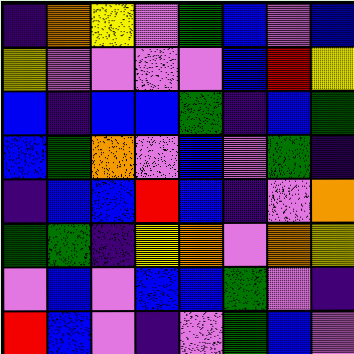[["indigo", "orange", "yellow", "violet", "green", "blue", "violet", "blue"], ["yellow", "violet", "violet", "violet", "violet", "blue", "red", "yellow"], ["blue", "indigo", "blue", "blue", "green", "indigo", "blue", "green"], ["blue", "green", "orange", "violet", "blue", "violet", "green", "indigo"], ["indigo", "blue", "blue", "red", "blue", "indigo", "violet", "orange"], ["green", "green", "indigo", "yellow", "orange", "violet", "orange", "yellow"], ["violet", "blue", "violet", "blue", "blue", "green", "violet", "indigo"], ["red", "blue", "violet", "indigo", "violet", "green", "blue", "violet"]]